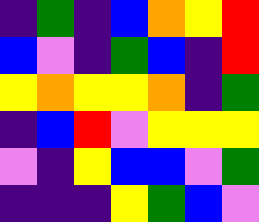[["indigo", "green", "indigo", "blue", "orange", "yellow", "red"], ["blue", "violet", "indigo", "green", "blue", "indigo", "red"], ["yellow", "orange", "yellow", "yellow", "orange", "indigo", "green"], ["indigo", "blue", "red", "violet", "yellow", "yellow", "yellow"], ["violet", "indigo", "yellow", "blue", "blue", "violet", "green"], ["indigo", "indigo", "indigo", "yellow", "green", "blue", "violet"]]